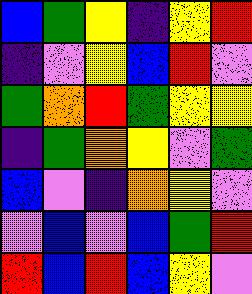[["blue", "green", "yellow", "indigo", "yellow", "red"], ["indigo", "violet", "yellow", "blue", "red", "violet"], ["green", "orange", "red", "green", "yellow", "yellow"], ["indigo", "green", "orange", "yellow", "violet", "green"], ["blue", "violet", "indigo", "orange", "yellow", "violet"], ["violet", "blue", "violet", "blue", "green", "red"], ["red", "blue", "red", "blue", "yellow", "violet"]]